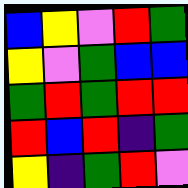[["blue", "yellow", "violet", "red", "green"], ["yellow", "violet", "green", "blue", "blue"], ["green", "red", "green", "red", "red"], ["red", "blue", "red", "indigo", "green"], ["yellow", "indigo", "green", "red", "violet"]]